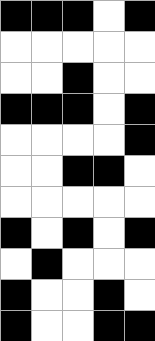[["black", "black", "black", "white", "black"], ["white", "white", "white", "white", "white"], ["white", "white", "black", "white", "white"], ["black", "black", "black", "white", "black"], ["white", "white", "white", "white", "black"], ["white", "white", "black", "black", "white"], ["white", "white", "white", "white", "white"], ["black", "white", "black", "white", "black"], ["white", "black", "white", "white", "white"], ["black", "white", "white", "black", "white"], ["black", "white", "white", "black", "black"]]